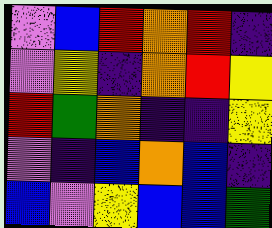[["violet", "blue", "red", "orange", "red", "indigo"], ["violet", "yellow", "indigo", "orange", "red", "yellow"], ["red", "green", "orange", "indigo", "indigo", "yellow"], ["violet", "indigo", "blue", "orange", "blue", "indigo"], ["blue", "violet", "yellow", "blue", "blue", "green"]]